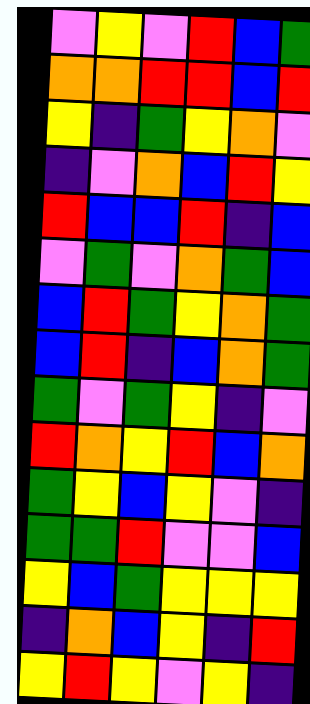[["violet", "yellow", "violet", "red", "blue", "green"], ["orange", "orange", "red", "red", "blue", "red"], ["yellow", "indigo", "green", "yellow", "orange", "violet"], ["indigo", "violet", "orange", "blue", "red", "yellow"], ["red", "blue", "blue", "red", "indigo", "blue"], ["violet", "green", "violet", "orange", "green", "blue"], ["blue", "red", "green", "yellow", "orange", "green"], ["blue", "red", "indigo", "blue", "orange", "green"], ["green", "violet", "green", "yellow", "indigo", "violet"], ["red", "orange", "yellow", "red", "blue", "orange"], ["green", "yellow", "blue", "yellow", "violet", "indigo"], ["green", "green", "red", "violet", "violet", "blue"], ["yellow", "blue", "green", "yellow", "yellow", "yellow"], ["indigo", "orange", "blue", "yellow", "indigo", "red"], ["yellow", "red", "yellow", "violet", "yellow", "indigo"]]